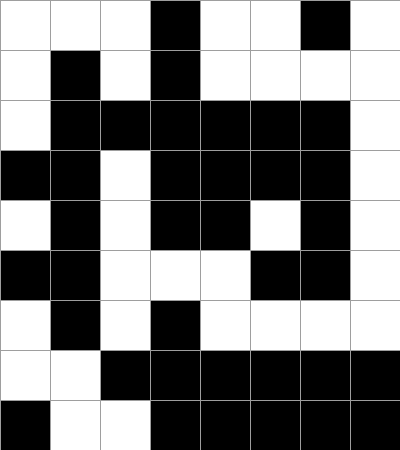[["white", "white", "white", "black", "white", "white", "black", "white"], ["white", "black", "white", "black", "white", "white", "white", "white"], ["white", "black", "black", "black", "black", "black", "black", "white"], ["black", "black", "white", "black", "black", "black", "black", "white"], ["white", "black", "white", "black", "black", "white", "black", "white"], ["black", "black", "white", "white", "white", "black", "black", "white"], ["white", "black", "white", "black", "white", "white", "white", "white"], ["white", "white", "black", "black", "black", "black", "black", "black"], ["black", "white", "white", "black", "black", "black", "black", "black"]]